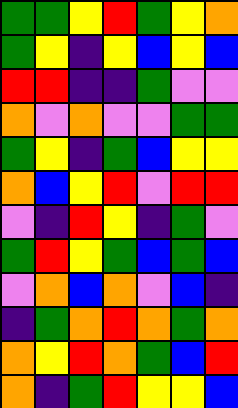[["green", "green", "yellow", "red", "green", "yellow", "orange"], ["green", "yellow", "indigo", "yellow", "blue", "yellow", "blue"], ["red", "red", "indigo", "indigo", "green", "violet", "violet"], ["orange", "violet", "orange", "violet", "violet", "green", "green"], ["green", "yellow", "indigo", "green", "blue", "yellow", "yellow"], ["orange", "blue", "yellow", "red", "violet", "red", "red"], ["violet", "indigo", "red", "yellow", "indigo", "green", "violet"], ["green", "red", "yellow", "green", "blue", "green", "blue"], ["violet", "orange", "blue", "orange", "violet", "blue", "indigo"], ["indigo", "green", "orange", "red", "orange", "green", "orange"], ["orange", "yellow", "red", "orange", "green", "blue", "red"], ["orange", "indigo", "green", "red", "yellow", "yellow", "blue"]]